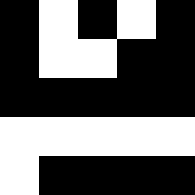[["black", "white", "black", "white", "black"], ["black", "white", "white", "black", "black"], ["black", "black", "black", "black", "black"], ["white", "white", "white", "white", "white"], ["white", "black", "black", "black", "black"]]